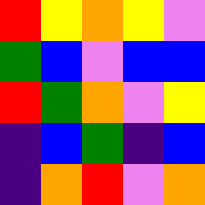[["red", "yellow", "orange", "yellow", "violet"], ["green", "blue", "violet", "blue", "blue"], ["red", "green", "orange", "violet", "yellow"], ["indigo", "blue", "green", "indigo", "blue"], ["indigo", "orange", "red", "violet", "orange"]]